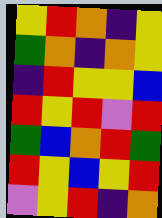[["yellow", "red", "orange", "indigo", "yellow"], ["green", "orange", "indigo", "orange", "yellow"], ["indigo", "red", "yellow", "yellow", "blue"], ["red", "yellow", "red", "violet", "red"], ["green", "blue", "orange", "red", "green"], ["red", "yellow", "blue", "yellow", "red"], ["violet", "yellow", "red", "indigo", "orange"]]